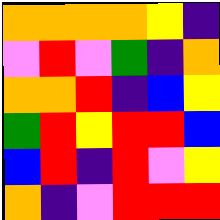[["orange", "orange", "orange", "orange", "yellow", "indigo"], ["violet", "red", "violet", "green", "indigo", "orange"], ["orange", "orange", "red", "indigo", "blue", "yellow"], ["green", "red", "yellow", "red", "red", "blue"], ["blue", "red", "indigo", "red", "violet", "yellow"], ["orange", "indigo", "violet", "red", "red", "red"]]